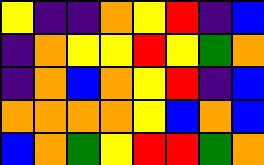[["yellow", "indigo", "indigo", "orange", "yellow", "red", "indigo", "blue"], ["indigo", "orange", "yellow", "yellow", "red", "yellow", "green", "orange"], ["indigo", "orange", "blue", "orange", "yellow", "red", "indigo", "blue"], ["orange", "orange", "orange", "orange", "yellow", "blue", "orange", "blue"], ["blue", "orange", "green", "yellow", "red", "red", "green", "orange"]]